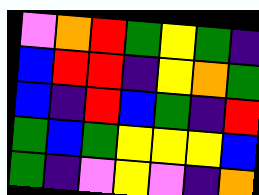[["violet", "orange", "red", "green", "yellow", "green", "indigo"], ["blue", "red", "red", "indigo", "yellow", "orange", "green"], ["blue", "indigo", "red", "blue", "green", "indigo", "red"], ["green", "blue", "green", "yellow", "yellow", "yellow", "blue"], ["green", "indigo", "violet", "yellow", "violet", "indigo", "orange"]]